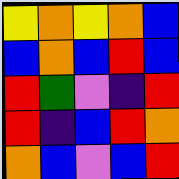[["yellow", "orange", "yellow", "orange", "blue"], ["blue", "orange", "blue", "red", "blue"], ["red", "green", "violet", "indigo", "red"], ["red", "indigo", "blue", "red", "orange"], ["orange", "blue", "violet", "blue", "red"]]